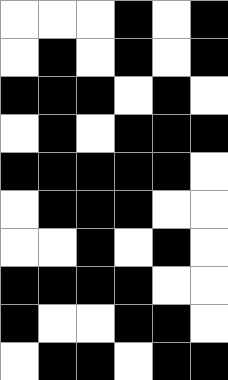[["white", "white", "white", "black", "white", "black"], ["white", "black", "white", "black", "white", "black"], ["black", "black", "black", "white", "black", "white"], ["white", "black", "white", "black", "black", "black"], ["black", "black", "black", "black", "black", "white"], ["white", "black", "black", "black", "white", "white"], ["white", "white", "black", "white", "black", "white"], ["black", "black", "black", "black", "white", "white"], ["black", "white", "white", "black", "black", "white"], ["white", "black", "black", "white", "black", "black"]]